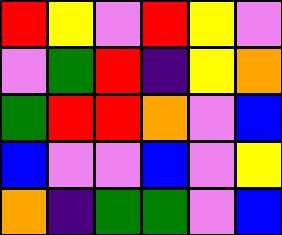[["red", "yellow", "violet", "red", "yellow", "violet"], ["violet", "green", "red", "indigo", "yellow", "orange"], ["green", "red", "red", "orange", "violet", "blue"], ["blue", "violet", "violet", "blue", "violet", "yellow"], ["orange", "indigo", "green", "green", "violet", "blue"]]